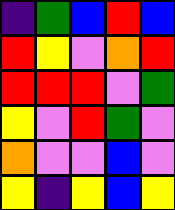[["indigo", "green", "blue", "red", "blue"], ["red", "yellow", "violet", "orange", "red"], ["red", "red", "red", "violet", "green"], ["yellow", "violet", "red", "green", "violet"], ["orange", "violet", "violet", "blue", "violet"], ["yellow", "indigo", "yellow", "blue", "yellow"]]